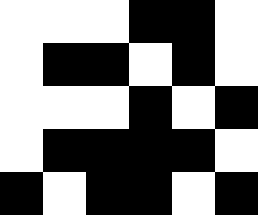[["white", "white", "white", "black", "black", "white"], ["white", "black", "black", "white", "black", "white"], ["white", "white", "white", "black", "white", "black"], ["white", "black", "black", "black", "black", "white"], ["black", "white", "black", "black", "white", "black"]]